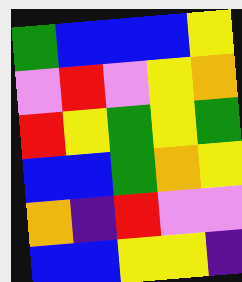[["green", "blue", "blue", "blue", "yellow"], ["violet", "red", "violet", "yellow", "orange"], ["red", "yellow", "green", "yellow", "green"], ["blue", "blue", "green", "orange", "yellow"], ["orange", "indigo", "red", "violet", "violet"], ["blue", "blue", "yellow", "yellow", "indigo"]]